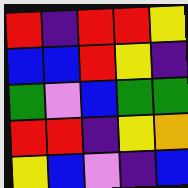[["red", "indigo", "red", "red", "yellow"], ["blue", "blue", "red", "yellow", "indigo"], ["green", "violet", "blue", "green", "green"], ["red", "red", "indigo", "yellow", "orange"], ["yellow", "blue", "violet", "indigo", "blue"]]